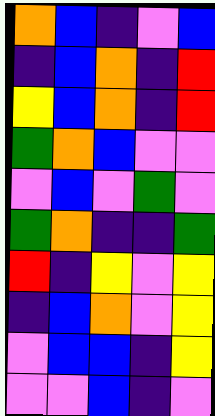[["orange", "blue", "indigo", "violet", "blue"], ["indigo", "blue", "orange", "indigo", "red"], ["yellow", "blue", "orange", "indigo", "red"], ["green", "orange", "blue", "violet", "violet"], ["violet", "blue", "violet", "green", "violet"], ["green", "orange", "indigo", "indigo", "green"], ["red", "indigo", "yellow", "violet", "yellow"], ["indigo", "blue", "orange", "violet", "yellow"], ["violet", "blue", "blue", "indigo", "yellow"], ["violet", "violet", "blue", "indigo", "violet"]]